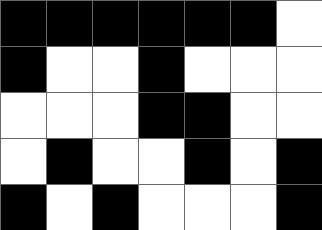[["black", "black", "black", "black", "black", "black", "white"], ["black", "white", "white", "black", "white", "white", "white"], ["white", "white", "white", "black", "black", "white", "white"], ["white", "black", "white", "white", "black", "white", "black"], ["black", "white", "black", "white", "white", "white", "black"]]